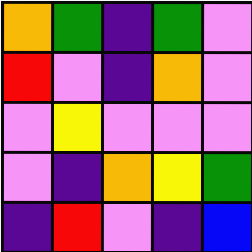[["orange", "green", "indigo", "green", "violet"], ["red", "violet", "indigo", "orange", "violet"], ["violet", "yellow", "violet", "violet", "violet"], ["violet", "indigo", "orange", "yellow", "green"], ["indigo", "red", "violet", "indigo", "blue"]]